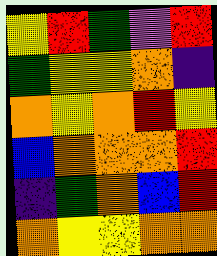[["yellow", "red", "green", "violet", "red"], ["green", "yellow", "yellow", "orange", "indigo"], ["orange", "yellow", "orange", "red", "yellow"], ["blue", "orange", "orange", "orange", "red"], ["indigo", "green", "orange", "blue", "red"], ["orange", "yellow", "yellow", "orange", "orange"]]